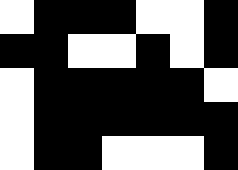[["white", "black", "black", "black", "white", "white", "black"], ["black", "black", "white", "white", "black", "white", "black"], ["white", "black", "black", "black", "black", "black", "white"], ["white", "black", "black", "black", "black", "black", "black"], ["white", "black", "black", "white", "white", "white", "black"]]